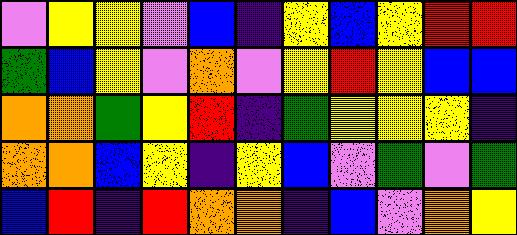[["violet", "yellow", "yellow", "violet", "blue", "indigo", "yellow", "blue", "yellow", "red", "red"], ["green", "blue", "yellow", "violet", "orange", "violet", "yellow", "red", "yellow", "blue", "blue"], ["orange", "orange", "green", "yellow", "red", "indigo", "green", "yellow", "yellow", "yellow", "indigo"], ["orange", "orange", "blue", "yellow", "indigo", "yellow", "blue", "violet", "green", "violet", "green"], ["blue", "red", "indigo", "red", "orange", "orange", "indigo", "blue", "violet", "orange", "yellow"]]